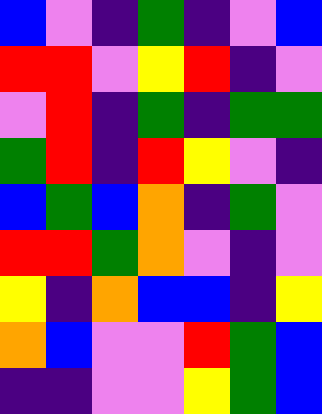[["blue", "violet", "indigo", "green", "indigo", "violet", "blue"], ["red", "red", "violet", "yellow", "red", "indigo", "violet"], ["violet", "red", "indigo", "green", "indigo", "green", "green"], ["green", "red", "indigo", "red", "yellow", "violet", "indigo"], ["blue", "green", "blue", "orange", "indigo", "green", "violet"], ["red", "red", "green", "orange", "violet", "indigo", "violet"], ["yellow", "indigo", "orange", "blue", "blue", "indigo", "yellow"], ["orange", "blue", "violet", "violet", "red", "green", "blue"], ["indigo", "indigo", "violet", "violet", "yellow", "green", "blue"]]